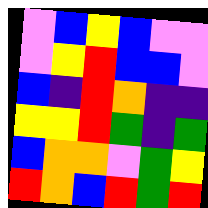[["violet", "blue", "yellow", "blue", "violet", "violet"], ["violet", "yellow", "red", "blue", "blue", "violet"], ["blue", "indigo", "red", "orange", "indigo", "indigo"], ["yellow", "yellow", "red", "green", "indigo", "green"], ["blue", "orange", "orange", "violet", "green", "yellow"], ["red", "orange", "blue", "red", "green", "red"]]